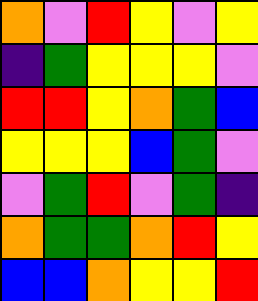[["orange", "violet", "red", "yellow", "violet", "yellow"], ["indigo", "green", "yellow", "yellow", "yellow", "violet"], ["red", "red", "yellow", "orange", "green", "blue"], ["yellow", "yellow", "yellow", "blue", "green", "violet"], ["violet", "green", "red", "violet", "green", "indigo"], ["orange", "green", "green", "orange", "red", "yellow"], ["blue", "blue", "orange", "yellow", "yellow", "red"]]